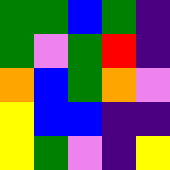[["green", "green", "blue", "green", "indigo"], ["green", "violet", "green", "red", "indigo"], ["orange", "blue", "green", "orange", "violet"], ["yellow", "blue", "blue", "indigo", "indigo"], ["yellow", "green", "violet", "indigo", "yellow"]]